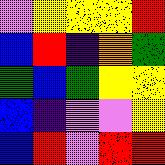[["violet", "yellow", "yellow", "yellow", "red"], ["blue", "red", "indigo", "orange", "green"], ["green", "blue", "green", "yellow", "yellow"], ["blue", "indigo", "violet", "violet", "yellow"], ["blue", "red", "violet", "red", "red"]]